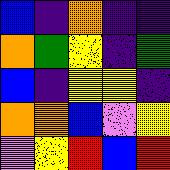[["blue", "indigo", "orange", "indigo", "indigo"], ["orange", "green", "yellow", "indigo", "green"], ["blue", "indigo", "yellow", "yellow", "indigo"], ["orange", "orange", "blue", "violet", "yellow"], ["violet", "yellow", "red", "blue", "red"]]